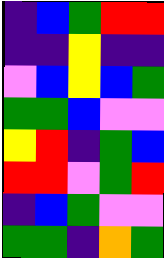[["indigo", "blue", "green", "red", "red"], ["indigo", "indigo", "yellow", "indigo", "indigo"], ["violet", "blue", "yellow", "blue", "green"], ["green", "green", "blue", "violet", "violet"], ["yellow", "red", "indigo", "green", "blue"], ["red", "red", "violet", "green", "red"], ["indigo", "blue", "green", "violet", "violet"], ["green", "green", "indigo", "orange", "green"]]